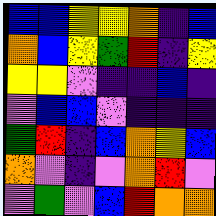[["blue", "blue", "yellow", "yellow", "orange", "indigo", "blue"], ["orange", "blue", "yellow", "green", "red", "indigo", "yellow"], ["yellow", "yellow", "violet", "indigo", "indigo", "blue", "indigo"], ["violet", "blue", "blue", "violet", "indigo", "indigo", "indigo"], ["green", "red", "indigo", "blue", "orange", "yellow", "blue"], ["orange", "violet", "indigo", "violet", "orange", "red", "violet"], ["violet", "green", "violet", "blue", "red", "orange", "orange"]]